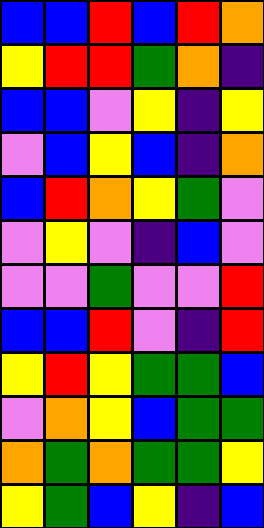[["blue", "blue", "red", "blue", "red", "orange"], ["yellow", "red", "red", "green", "orange", "indigo"], ["blue", "blue", "violet", "yellow", "indigo", "yellow"], ["violet", "blue", "yellow", "blue", "indigo", "orange"], ["blue", "red", "orange", "yellow", "green", "violet"], ["violet", "yellow", "violet", "indigo", "blue", "violet"], ["violet", "violet", "green", "violet", "violet", "red"], ["blue", "blue", "red", "violet", "indigo", "red"], ["yellow", "red", "yellow", "green", "green", "blue"], ["violet", "orange", "yellow", "blue", "green", "green"], ["orange", "green", "orange", "green", "green", "yellow"], ["yellow", "green", "blue", "yellow", "indigo", "blue"]]